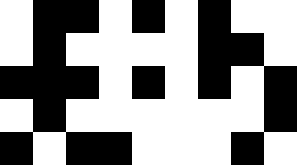[["white", "black", "black", "white", "black", "white", "black", "white", "white"], ["white", "black", "white", "white", "white", "white", "black", "black", "white"], ["black", "black", "black", "white", "black", "white", "black", "white", "black"], ["white", "black", "white", "white", "white", "white", "white", "white", "black"], ["black", "white", "black", "black", "white", "white", "white", "black", "white"]]